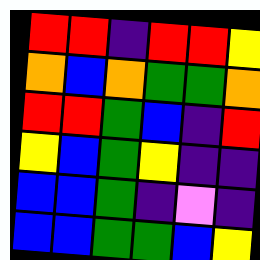[["red", "red", "indigo", "red", "red", "yellow"], ["orange", "blue", "orange", "green", "green", "orange"], ["red", "red", "green", "blue", "indigo", "red"], ["yellow", "blue", "green", "yellow", "indigo", "indigo"], ["blue", "blue", "green", "indigo", "violet", "indigo"], ["blue", "blue", "green", "green", "blue", "yellow"]]